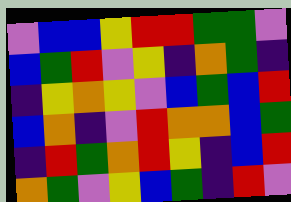[["violet", "blue", "blue", "yellow", "red", "red", "green", "green", "violet"], ["blue", "green", "red", "violet", "yellow", "indigo", "orange", "green", "indigo"], ["indigo", "yellow", "orange", "yellow", "violet", "blue", "green", "blue", "red"], ["blue", "orange", "indigo", "violet", "red", "orange", "orange", "blue", "green"], ["indigo", "red", "green", "orange", "red", "yellow", "indigo", "blue", "red"], ["orange", "green", "violet", "yellow", "blue", "green", "indigo", "red", "violet"]]